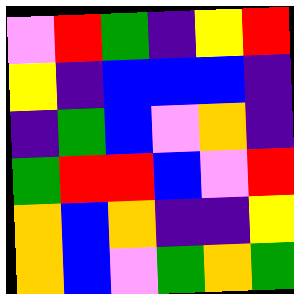[["violet", "red", "green", "indigo", "yellow", "red"], ["yellow", "indigo", "blue", "blue", "blue", "indigo"], ["indigo", "green", "blue", "violet", "orange", "indigo"], ["green", "red", "red", "blue", "violet", "red"], ["orange", "blue", "orange", "indigo", "indigo", "yellow"], ["orange", "blue", "violet", "green", "orange", "green"]]